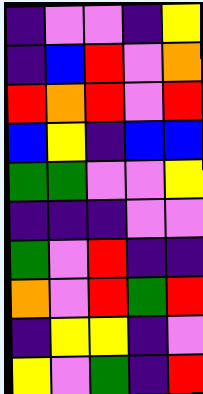[["indigo", "violet", "violet", "indigo", "yellow"], ["indigo", "blue", "red", "violet", "orange"], ["red", "orange", "red", "violet", "red"], ["blue", "yellow", "indigo", "blue", "blue"], ["green", "green", "violet", "violet", "yellow"], ["indigo", "indigo", "indigo", "violet", "violet"], ["green", "violet", "red", "indigo", "indigo"], ["orange", "violet", "red", "green", "red"], ["indigo", "yellow", "yellow", "indigo", "violet"], ["yellow", "violet", "green", "indigo", "red"]]